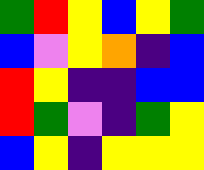[["green", "red", "yellow", "blue", "yellow", "green"], ["blue", "violet", "yellow", "orange", "indigo", "blue"], ["red", "yellow", "indigo", "indigo", "blue", "blue"], ["red", "green", "violet", "indigo", "green", "yellow"], ["blue", "yellow", "indigo", "yellow", "yellow", "yellow"]]